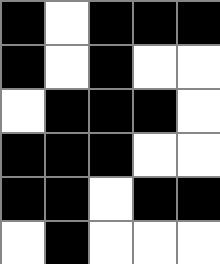[["black", "white", "black", "black", "black"], ["black", "white", "black", "white", "white"], ["white", "black", "black", "black", "white"], ["black", "black", "black", "white", "white"], ["black", "black", "white", "black", "black"], ["white", "black", "white", "white", "white"]]